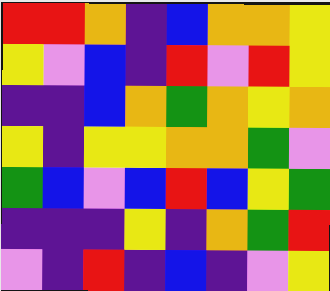[["red", "red", "orange", "indigo", "blue", "orange", "orange", "yellow"], ["yellow", "violet", "blue", "indigo", "red", "violet", "red", "yellow"], ["indigo", "indigo", "blue", "orange", "green", "orange", "yellow", "orange"], ["yellow", "indigo", "yellow", "yellow", "orange", "orange", "green", "violet"], ["green", "blue", "violet", "blue", "red", "blue", "yellow", "green"], ["indigo", "indigo", "indigo", "yellow", "indigo", "orange", "green", "red"], ["violet", "indigo", "red", "indigo", "blue", "indigo", "violet", "yellow"]]